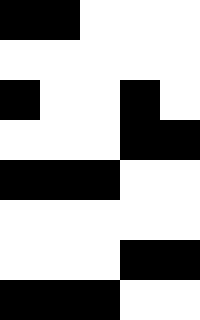[["black", "black", "white", "white", "white"], ["white", "white", "white", "white", "white"], ["black", "white", "white", "black", "white"], ["white", "white", "white", "black", "black"], ["black", "black", "black", "white", "white"], ["white", "white", "white", "white", "white"], ["white", "white", "white", "black", "black"], ["black", "black", "black", "white", "white"]]